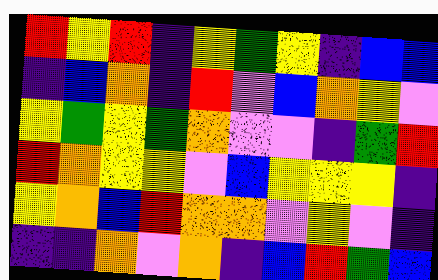[["red", "yellow", "red", "indigo", "yellow", "green", "yellow", "indigo", "blue", "blue"], ["indigo", "blue", "orange", "indigo", "red", "violet", "blue", "orange", "yellow", "violet"], ["yellow", "green", "yellow", "green", "orange", "violet", "violet", "indigo", "green", "red"], ["red", "orange", "yellow", "yellow", "violet", "blue", "yellow", "yellow", "yellow", "indigo"], ["yellow", "orange", "blue", "red", "orange", "orange", "violet", "yellow", "violet", "indigo"], ["indigo", "indigo", "orange", "violet", "orange", "indigo", "blue", "red", "green", "blue"]]